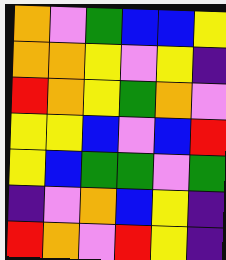[["orange", "violet", "green", "blue", "blue", "yellow"], ["orange", "orange", "yellow", "violet", "yellow", "indigo"], ["red", "orange", "yellow", "green", "orange", "violet"], ["yellow", "yellow", "blue", "violet", "blue", "red"], ["yellow", "blue", "green", "green", "violet", "green"], ["indigo", "violet", "orange", "blue", "yellow", "indigo"], ["red", "orange", "violet", "red", "yellow", "indigo"]]